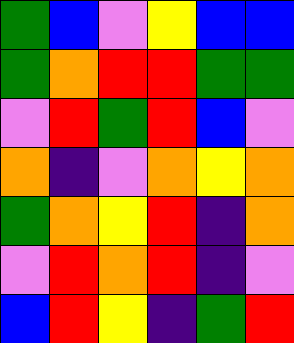[["green", "blue", "violet", "yellow", "blue", "blue"], ["green", "orange", "red", "red", "green", "green"], ["violet", "red", "green", "red", "blue", "violet"], ["orange", "indigo", "violet", "orange", "yellow", "orange"], ["green", "orange", "yellow", "red", "indigo", "orange"], ["violet", "red", "orange", "red", "indigo", "violet"], ["blue", "red", "yellow", "indigo", "green", "red"]]